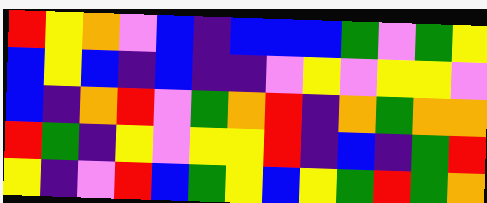[["red", "yellow", "orange", "violet", "blue", "indigo", "blue", "blue", "blue", "green", "violet", "green", "yellow"], ["blue", "yellow", "blue", "indigo", "blue", "indigo", "indigo", "violet", "yellow", "violet", "yellow", "yellow", "violet"], ["blue", "indigo", "orange", "red", "violet", "green", "orange", "red", "indigo", "orange", "green", "orange", "orange"], ["red", "green", "indigo", "yellow", "violet", "yellow", "yellow", "red", "indigo", "blue", "indigo", "green", "red"], ["yellow", "indigo", "violet", "red", "blue", "green", "yellow", "blue", "yellow", "green", "red", "green", "orange"]]